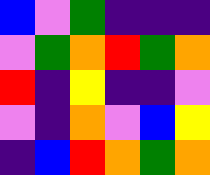[["blue", "violet", "green", "indigo", "indigo", "indigo"], ["violet", "green", "orange", "red", "green", "orange"], ["red", "indigo", "yellow", "indigo", "indigo", "violet"], ["violet", "indigo", "orange", "violet", "blue", "yellow"], ["indigo", "blue", "red", "orange", "green", "orange"]]